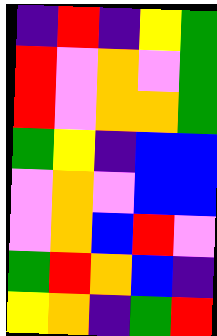[["indigo", "red", "indigo", "yellow", "green"], ["red", "violet", "orange", "violet", "green"], ["red", "violet", "orange", "orange", "green"], ["green", "yellow", "indigo", "blue", "blue"], ["violet", "orange", "violet", "blue", "blue"], ["violet", "orange", "blue", "red", "violet"], ["green", "red", "orange", "blue", "indigo"], ["yellow", "orange", "indigo", "green", "red"]]